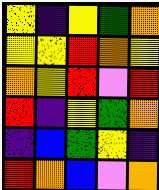[["yellow", "indigo", "yellow", "green", "orange"], ["yellow", "yellow", "red", "orange", "yellow"], ["orange", "yellow", "red", "violet", "red"], ["red", "indigo", "yellow", "green", "orange"], ["indigo", "blue", "green", "yellow", "indigo"], ["red", "orange", "blue", "violet", "orange"]]